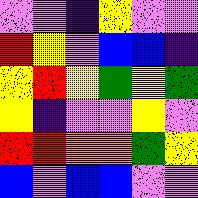[["violet", "violet", "indigo", "yellow", "violet", "violet"], ["red", "yellow", "violet", "blue", "blue", "indigo"], ["yellow", "red", "yellow", "green", "yellow", "green"], ["yellow", "indigo", "violet", "violet", "yellow", "violet"], ["red", "red", "orange", "orange", "green", "yellow"], ["blue", "violet", "blue", "blue", "violet", "violet"]]